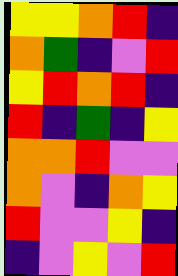[["yellow", "yellow", "orange", "red", "indigo"], ["orange", "green", "indigo", "violet", "red"], ["yellow", "red", "orange", "red", "indigo"], ["red", "indigo", "green", "indigo", "yellow"], ["orange", "orange", "red", "violet", "violet"], ["orange", "violet", "indigo", "orange", "yellow"], ["red", "violet", "violet", "yellow", "indigo"], ["indigo", "violet", "yellow", "violet", "red"]]